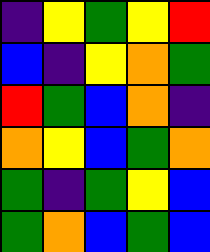[["indigo", "yellow", "green", "yellow", "red"], ["blue", "indigo", "yellow", "orange", "green"], ["red", "green", "blue", "orange", "indigo"], ["orange", "yellow", "blue", "green", "orange"], ["green", "indigo", "green", "yellow", "blue"], ["green", "orange", "blue", "green", "blue"]]